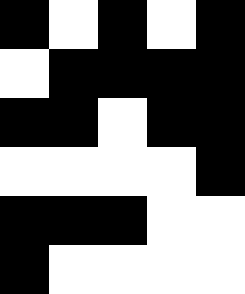[["black", "white", "black", "white", "black"], ["white", "black", "black", "black", "black"], ["black", "black", "white", "black", "black"], ["white", "white", "white", "white", "black"], ["black", "black", "black", "white", "white"], ["black", "white", "white", "white", "white"]]